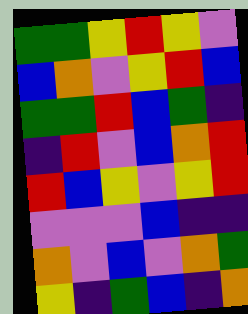[["green", "green", "yellow", "red", "yellow", "violet"], ["blue", "orange", "violet", "yellow", "red", "blue"], ["green", "green", "red", "blue", "green", "indigo"], ["indigo", "red", "violet", "blue", "orange", "red"], ["red", "blue", "yellow", "violet", "yellow", "red"], ["violet", "violet", "violet", "blue", "indigo", "indigo"], ["orange", "violet", "blue", "violet", "orange", "green"], ["yellow", "indigo", "green", "blue", "indigo", "orange"]]